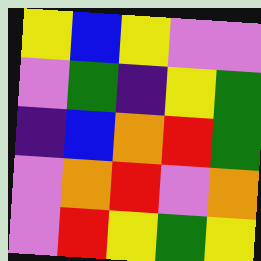[["yellow", "blue", "yellow", "violet", "violet"], ["violet", "green", "indigo", "yellow", "green"], ["indigo", "blue", "orange", "red", "green"], ["violet", "orange", "red", "violet", "orange"], ["violet", "red", "yellow", "green", "yellow"]]